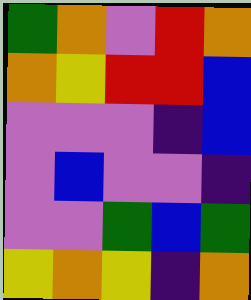[["green", "orange", "violet", "red", "orange"], ["orange", "yellow", "red", "red", "blue"], ["violet", "violet", "violet", "indigo", "blue"], ["violet", "blue", "violet", "violet", "indigo"], ["violet", "violet", "green", "blue", "green"], ["yellow", "orange", "yellow", "indigo", "orange"]]